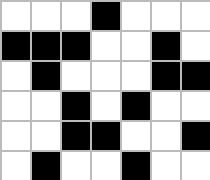[["white", "white", "white", "black", "white", "white", "white"], ["black", "black", "black", "white", "white", "black", "white"], ["white", "black", "white", "white", "white", "black", "black"], ["white", "white", "black", "white", "black", "white", "white"], ["white", "white", "black", "black", "white", "white", "black"], ["white", "black", "white", "white", "black", "white", "white"]]